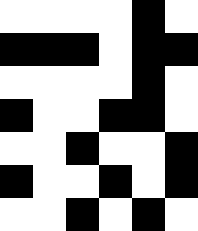[["white", "white", "white", "white", "black", "white"], ["black", "black", "black", "white", "black", "black"], ["white", "white", "white", "white", "black", "white"], ["black", "white", "white", "black", "black", "white"], ["white", "white", "black", "white", "white", "black"], ["black", "white", "white", "black", "white", "black"], ["white", "white", "black", "white", "black", "white"]]